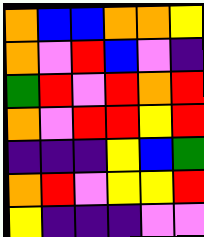[["orange", "blue", "blue", "orange", "orange", "yellow"], ["orange", "violet", "red", "blue", "violet", "indigo"], ["green", "red", "violet", "red", "orange", "red"], ["orange", "violet", "red", "red", "yellow", "red"], ["indigo", "indigo", "indigo", "yellow", "blue", "green"], ["orange", "red", "violet", "yellow", "yellow", "red"], ["yellow", "indigo", "indigo", "indigo", "violet", "violet"]]